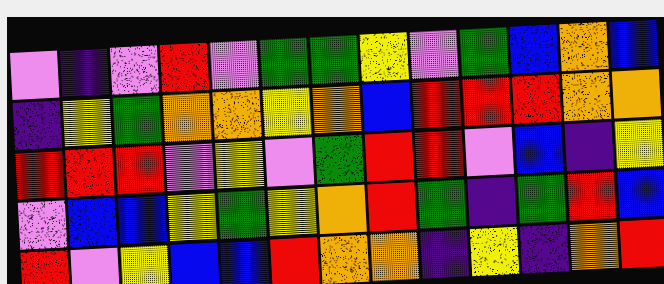[["violet", "indigo", "violet", "red", "violet", "green", "green", "yellow", "violet", "green", "blue", "orange", "blue"], ["indigo", "yellow", "green", "orange", "orange", "yellow", "orange", "blue", "red", "red", "red", "orange", "orange"], ["red", "red", "red", "violet", "yellow", "violet", "green", "red", "red", "violet", "blue", "indigo", "yellow"], ["violet", "blue", "blue", "yellow", "green", "yellow", "orange", "red", "green", "indigo", "green", "red", "blue"], ["red", "violet", "yellow", "blue", "blue", "red", "orange", "orange", "indigo", "yellow", "indigo", "orange", "red"]]